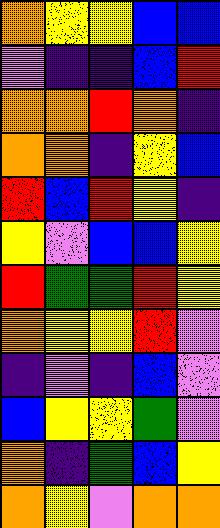[["orange", "yellow", "yellow", "blue", "blue"], ["violet", "indigo", "indigo", "blue", "red"], ["orange", "orange", "red", "orange", "indigo"], ["orange", "orange", "indigo", "yellow", "blue"], ["red", "blue", "red", "yellow", "indigo"], ["yellow", "violet", "blue", "blue", "yellow"], ["red", "green", "green", "red", "yellow"], ["orange", "yellow", "yellow", "red", "violet"], ["indigo", "violet", "indigo", "blue", "violet"], ["blue", "yellow", "yellow", "green", "violet"], ["orange", "indigo", "green", "blue", "yellow"], ["orange", "yellow", "violet", "orange", "orange"]]